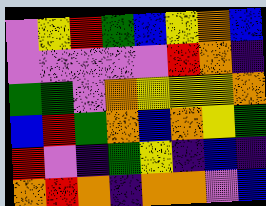[["violet", "yellow", "red", "green", "blue", "yellow", "orange", "blue"], ["violet", "violet", "violet", "violet", "violet", "red", "orange", "indigo"], ["green", "green", "violet", "orange", "yellow", "yellow", "yellow", "orange"], ["blue", "red", "green", "orange", "blue", "orange", "yellow", "green"], ["red", "violet", "indigo", "green", "yellow", "indigo", "blue", "indigo"], ["orange", "red", "orange", "indigo", "orange", "orange", "violet", "blue"]]